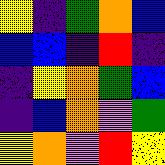[["yellow", "indigo", "green", "orange", "blue"], ["blue", "blue", "indigo", "red", "indigo"], ["indigo", "yellow", "orange", "green", "blue"], ["indigo", "blue", "orange", "violet", "green"], ["yellow", "orange", "violet", "red", "yellow"]]